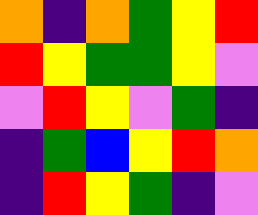[["orange", "indigo", "orange", "green", "yellow", "red"], ["red", "yellow", "green", "green", "yellow", "violet"], ["violet", "red", "yellow", "violet", "green", "indigo"], ["indigo", "green", "blue", "yellow", "red", "orange"], ["indigo", "red", "yellow", "green", "indigo", "violet"]]